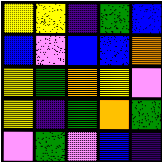[["yellow", "yellow", "indigo", "green", "blue"], ["blue", "violet", "blue", "blue", "orange"], ["yellow", "green", "orange", "yellow", "violet"], ["yellow", "indigo", "green", "orange", "green"], ["violet", "green", "violet", "blue", "indigo"]]